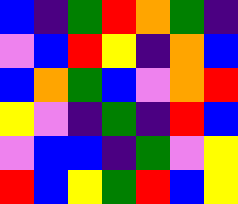[["blue", "indigo", "green", "red", "orange", "green", "indigo"], ["violet", "blue", "red", "yellow", "indigo", "orange", "blue"], ["blue", "orange", "green", "blue", "violet", "orange", "red"], ["yellow", "violet", "indigo", "green", "indigo", "red", "blue"], ["violet", "blue", "blue", "indigo", "green", "violet", "yellow"], ["red", "blue", "yellow", "green", "red", "blue", "yellow"]]